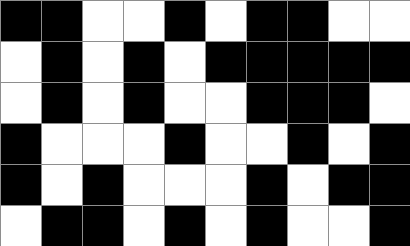[["black", "black", "white", "white", "black", "white", "black", "black", "white", "white"], ["white", "black", "white", "black", "white", "black", "black", "black", "black", "black"], ["white", "black", "white", "black", "white", "white", "black", "black", "black", "white"], ["black", "white", "white", "white", "black", "white", "white", "black", "white", "black"], ["black", "white", "black", "white", "white", "white", "black", "white", "black", "black"], ["white", "black", "black", "white", "black", "white", "black", "white", "white", "black"]]